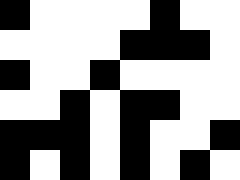[["black", "white", "white", "white", "white", "black", "white", "white"], ["white", "white", "white", "white", "black", "black", "black", "white"], ["black", "white", "white", "black", "white", "white", "white", "white"], ["white", "white", "black", "white", "black", "black", "white", "white"], ["black", "black", "black", "white", "black", "white", "white", "black"], ["black", "white", "black", "white", "black", "white", "black", "white"]]